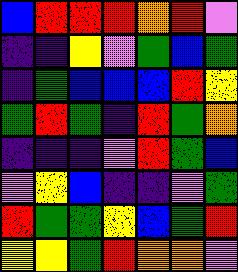[["blue", "red", "red", "red", "orange", "red", "violet"], ["indigo", "indigo", "yellow", "violet", "green", "blue", "green"], ["indigo", "green", "blue", "blue", "blue", "red", "yellow"], ["green", "red", "green", "indigo", "red", "green", "orange"], ["indigo", "indigo", "indigo", "violet", "red", "green", "blue"], ["violet", "yellow", "blue", "indigo", "indigo", "violet", "green"], ["red", "green", "green", "yellow", "blue", "green", "red"], ["yellow", "yellow", "green", "red", "orange", "orange", "violet"]]